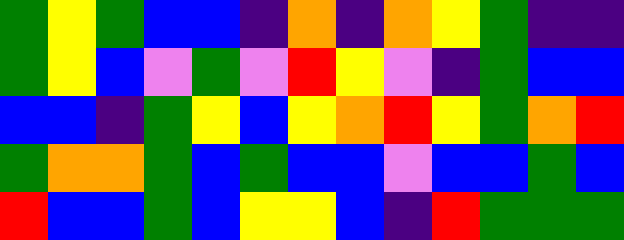[["green", "yellow", "green", "blue", "blue", "indigo", "orange", "indigo", "orange", "yellow", "green", "indigo", "indigo"], ["green", "yellow", "blue", "violet", "green", "violet", "red", "yellow", "violet", "indigo", "green", "blue", "blue"], ["blue", "blue", "indigo", "green", "yellow", "blue", "yellow", "orange", "red", "yellow", "green", "orange", "red"], ["green", "orange", "orange", "green", "blue", "green", "blue", "blue", "violet", "blue", "blue", "green", "blue"], ["red", "blue", "blue", "green", "blue", "yellow", "yellow", "blue", "indigo", "red", "green", "green", "green"]]